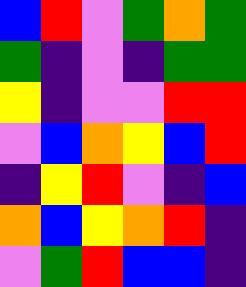[["blue", "red", "violet", "green", "orange", "green"], ["green", "indigo", "violet", "indigo", "green", "green"], ["yellow", "indigo", "violet", "violet", "red", "red"], ["violet", "blue", "orange", "yellow", "blue", "red"], ["indigo", "yellow", "red", "violet", "indigo", "blue"], ["orange", "blue", "yellow", "orange", "red", "indigo"], ["violet", "green", "red", "blue", "blue", "indigo"]]